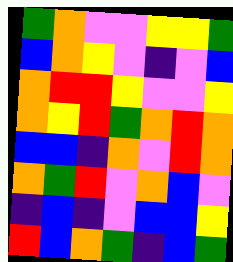[["green", "orange", "violet", "violet", "yellow", "yellow", "green"], ["blue", "orange", "yellow", "violet", "indigo", "violet", "blue"], ["orange", "red", "red", "yellow", "violet", "violet", "yellow"], ["orange", "yellow", "red", "green", "orange", "red", "orange"], ["blue", "blue", "indigo", "orange", "violet", "red", "orange"], ["orange", "green", "red", "violet", "orange", "blue", "violet"], ["indigo", "blue", "indigo", "violet", "blue", "blue", "yellow"], ["red", "blue", "orange", "green", "indigo", "blue", "green"]]